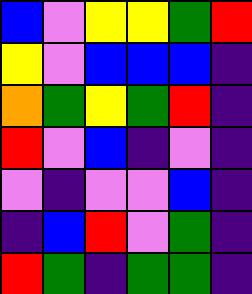[["blue", "violet", "yellow", "yellow", "green", "red"], ["yellow", "violet", "blue", "blue", "blue", "indigo"], ["orange", "green", "yellow", "green", "red", "indigo"], ["red", "violet", "blue", "indigo", "violet", "indigo"], ["violet", "indigo", "violet", "violet", "blue", "indigo"], ["indigo", "blue", "red", "violet", "green", "indigo"], ["red", "green", "indigo", "green", "green", "indigo"]]